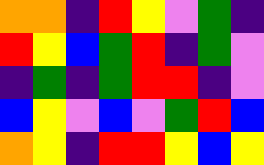[["orange", "orange", "indigo", "red", "yellow", "violet", "green", "indigo"], ["red", "yellow", "blue", "green", "red", "indigo", "green", "violet"], ["indigo", "green", "indigo", "green", "red", "red", "indigo", "violet"], ["blue", "yellow", "violet", "blue", "violet", "green", "red", "blue"], ["orange", "yellow", "indigo", "red", "red", "yellow", "blue", "yellow"]]